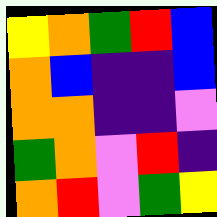[["yellow", "orange", "green", "red", "blue"], ["orange", "blue", "indigo", "indigo", "blue"], ["orange", "orange", "indigo", "indigo", "violet"], ["green", "orange", "violet", "red", "indigo"], ["orange", "red", "violet", "green", "yellow"]]